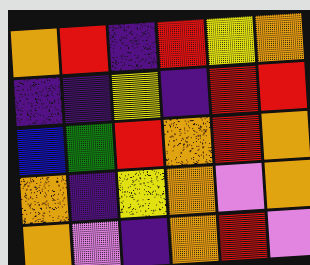[["orange", "red", "indigo", "red", "yellow", "orange"], ["indigo", "indigo", "yellow", "indigo", "red", "red"], ["blue", "green", "red", "orange", "red", "orange"], ["orange", "indigo", "yellow", "orange", "violet", "orange"], ["orange", "violet", "indigo", "orange", "red", "violet"]]